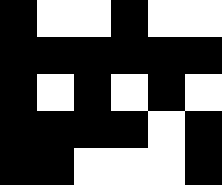[["black", "white", "white", "black", "white", "white"], ["black", "black", "black", "black", "black", "black"], ["black", "white", "black", "white", "black", "white"], ["black", "black", "black", "black", "white", "black"], ["black", "black", "white", "white", "white", "black"]]